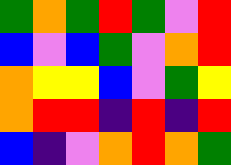[["green", "orange", "green", "red", "green", "violet", "red"], ["blue", "violet", "blue", "green", "violet", "orange", "red"], ["orange", "yellow", "yellow", "blue", "violet", "green", "yellow"], ["orange", "red", "red", "indigo", "red", "indigo", "red"], ["blue", "indigo", "violet", "orange", "red", "orange", "green"]]